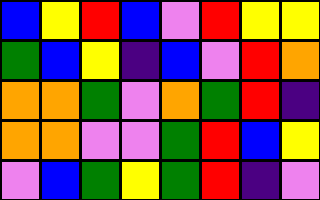[["blue", "yellow", "red", "blue", "violet", "red", "yellow", "yellow"], ["green", "blue", "yellow", "indigo", "blue", "violet", "red", "orange"], ["orange", "orange", "green", "violet", "orange", "green", "red", "indigo"], ["orange", "orange", "violet", "violet", "green", "red", "blue", "yellow"], ["violet", "blue", "green", "yellow", "green", "red", "indigo", "violet"]]